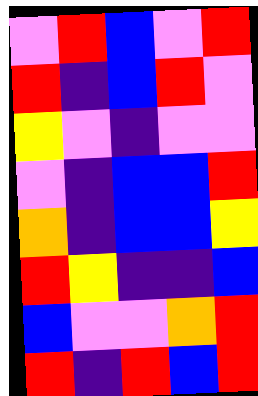[["violet", "red", "blue", "violet", "red"], ["red", "indigo", "blue", "red", "violet"], ["yellow", "violet", "indigo", "violet", "violet"], ["violet", "indigo", "blue", "blue", "red"], ["orange", "indigo", "blue", "blue", "yellow"], ["red", "yellow", "indigo", "indigo", "blue"], ["blue", "violet", "violet", "orange", "red"], ["red", "indigo", "red", "blue", "red"]]